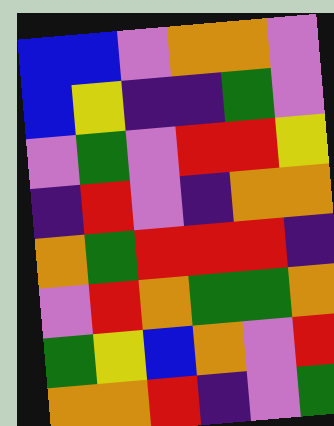[["blue", "blue", "violet", "orange", "orange", "violet"], ["blue", "yellow", "indigo", "indigo", "green", "violet"], ["violet", "green", "violet", "red", "red", "yellow"], ["indigo", "red", "violet", "indigo", "orange", "orange"], ["orange", "green", "red", "red", "red", "indigo"], ["violet", "red", "orange", "green", "green", "orange"], ["green", "yellow", "blue", "orange", "violet", "red"], ["orange", "orange", "red", "indigo", "violet", "green"]]